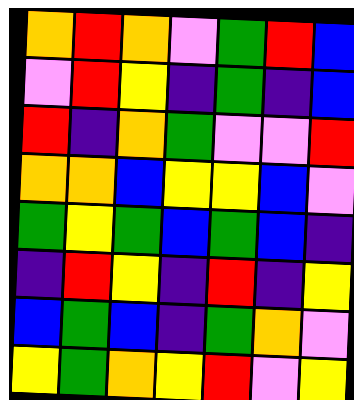[["orange", "red", "orange", "violet", "green", "red", "blue"], ["violet", "red", "yellow", "indigo", "green", "indigo", "blue"], ["red", "indigo", "orange", "green", "violet", "violet", "red"], ["orange", "orange", "blue", "yellow", "yellow", "blue", "violet"], ["green", "yellow", "green", "blue", "green", "blue", "indigo"], ["indigo", "red", "yellow", "indigo", "red", "indigo", "yellow"], ["blue", "green", "blue", "indigo", "green", "orange", "violet"], ["yellow", "green", "orange", "yellow", "red", "violet", "yellow"]]